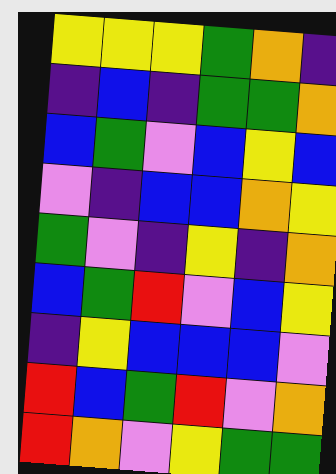[["yellow", "yellow", "yellow", "green", "orange", "indigo"], ["indigo", "blue", "indigo", "green", "green", "orange"], ["blue", "green", "violet", "blue", "yellow", "blue"], ["violet", "indigo", "blue", "blue", "orange", "yellow"], ["green", "violet", "indigo", "yellow", "indigo", "orange"], ["blue", "green", "red", "violet", "blue", "yellow"], ["indigo", "yellow", "blue", "blue", "blue", "violet"], ["red", "blue", "green", "red", "violet", "orange"], ["red", "orange", "violet", "yellow", "green", "green"]]